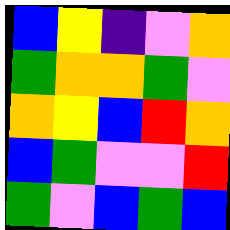[["blue", "yellow", "indigo", "violet", "orange"], ["green", "orange", "orange", "green", "violet"], ["orange", "yellow", "blue", "red", "orange"], ["blue", "green", "violet", "violet", "red"], ["green", "violet", "blue", "green", "blue"]]